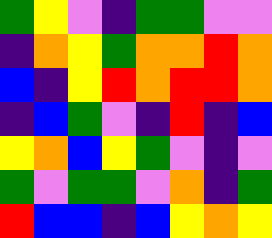[["green", "yellow", "violet", "indigo", "green", "green", "violet", "violet"], ["indigo", "orange", "yellow", "green", "orange", "orange", "red", "orange"], ["blue", "indigo", "yellow", "red", "orange", "red", "red", "orange"], ["indigo", "blue", "green", "violet", "indigo", "red", "indigo", "blue"], ["yellow", "orange", "blue", "yellow", "green", "violet", "indigo", "violet"], ["green", "violet", "green", "green", "violet", "orange", "indigo", "green"], ["red", "blue", "blue", "indigo", "blue", "yellow", "orange", "yellow"]]